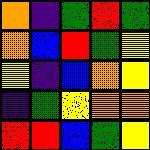[["orange", "indigo", "green", "red", "green"], ["orange", "blue", "red", "green", "yellow"], ["yellow", "indigo", "blue", "orange", "yellow"], ["indigo", "green", "yellow", "orange", "orange"], ["red", "red", "blue", "green", "yellow"]]